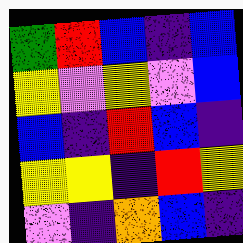[["green", "red", "blue", "indigo", "blue"], ["yellow", "violet", "yellow", "violet", "blue"], ["blue", "indigo", "red", "blue", "indigo"], ["yellow", "yellow", "indigo", "red", "yellow"], ["violet", "indigo", "orange", "blue", "indigo"]]